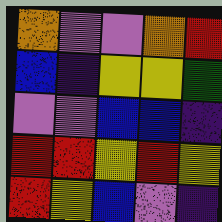[["orange", "violet", "violet", "orange", "red"], ["blue", "indigo", "yellow", "yellow", "green"], ["violet", "violet", "blue", "blue", "indigo"], ["red", "red", "yellow", "red", "yellow"], ["red", "yellow", "blue", "violet", "indigo"]]